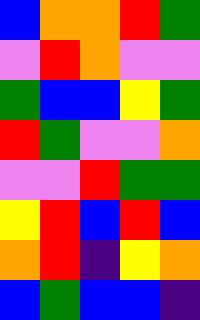[["blue", "orange", "orange", "red", "green"], ["violet", "red", "orange", "violet", "violet"], ["green", "blue", "blue", "yellow", "green"], ["red", "green", "violet", "violet", "orange"], ["violet", "violet", "red", "green", "green"], ["yellow", "red", "blue", "red", "blue"], ["orange", "red", "indigo", "yellow", "orange"], ["blue", "green", "blue", "blue", "indigo"]]